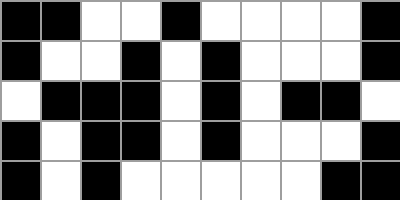[["black", "black", "white", "white", "black", "white", "white", "white", "white", "black"], ["black", "white", "white", "black", "white", "black", "white", "white", "white", "black"], ["white", "black", "black", "black", "white", "black", "white", "black", "black", "white"], ["black", "white", "black", "black", "white", "black", "white", "white", "white", "black"], ["black", "white", "black", "white", "white", "white", "white", "white", "black", "black"]]